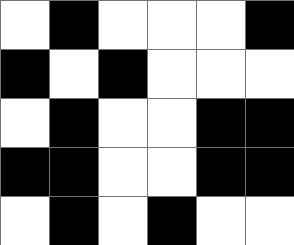[["white", "black", "white", "white", "white", "black"], ["black", "white", "black", "white", "white", "white"], ["white", "black", "white", "white", "black", "black"], ["black", "black", "white", "white", "black", "black"], ["white", "black", "white", "black", "white", "white"]]